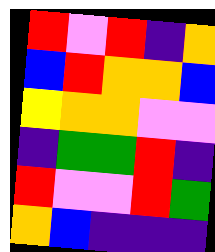[["red", "violet", "red", "indigo", "orange"], ["blue", "red", "orange", "orange", "blue"], ["yellow", "orange", "orange", "violet", "violet"], ["indigo", "green", "green", "red", "indigo"], ["red", "violet", "violet", "red", "green"], ["orange", "blue", "indigo", "indigo", "indigo"]]